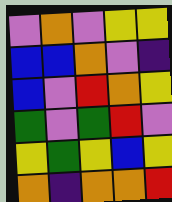[["violet", "orange", "violet", "yellow", "yellow"], ["blue", "blue", "orange", "violet", "indigo"], ["blue", "violet", "red", "orange", "yellow"], ["green", "violet", "green", "red", "violet"], ["yellow", "green", "yellow", "blue", "yellow"], ["orange", "indigo", "orange", "orange", "red"]]